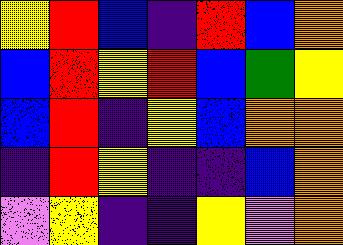[["yellow", "red", "blue", "indigo", "red", "blue", "orange"], ["blue", "red", "yellow", "red", "blue", "green", "yellow"], ["blue", "red", "indigo", "yellow", "blue", "orange", "orange"], ["indigo", "red", "yellow", "indigo", "indigo", "blue", "orange"], ["violet", "yellow", "indigo", "indigo", "yellow", "violet", "orange"]]